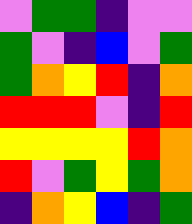[["violet", "green", "green", "indigo", "violet", "violet"], ["green", "violet", "indigo", "blue", "violet", "green"], ["green", "orange", "yellow", "red", "indigo", "orange"], ["red", "red", "red", "violet", "indigo", "red"], ["yellow", "yellow", "yellow", "yellow", "red", "orange"], ["red", "violet", "green", "yellow", "green", "orange"], ["indigo", "orange", "yellow", "blue", "indigo", "green"]]